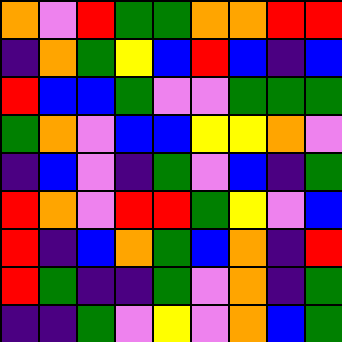[["orange", "violet", "red", "green", "green", "orange", "orange", "red", "red"], ["indigo", "orange", "green", "yellow", "blue", "red", "blue", "indigo", "blue"], ["red", "blue", "blue", "green", "violet", "violet", "green", "green", "green"], ["green", "orange", "violet", "blue", "blue", "yellow", "yellow", "orange", "violet"], ["indigo", "blue", "violet", "indigo", "green", "violet", "blue", "indigo", "green"], ["red", "orange", "violet", "red", "red", "green", "yellow", "violet", "blue"], ["red", "indigo", "blue", "orange", "green", "blue", "orange", "indigo", "red"], ["red", "green", "indigo", "indigo", "green", "violet", "orange", "indigo", "green"], ["indigo", "indigo", "green", "violet", "yellow", "violet", "orange", "blue", "green"]]